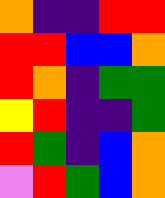[["orange", "indigo", "indigo", "red", "red"], ["red", "red", "blue", "blue", "orange"], ["red", "orange", "indigo", "green", "green"], ["yellow", "red", "indigo", "indigo", "green"], ["red", "green", "indigo", "blue", "orange"], ["violet", "red", "green", "blue", "orange"]]